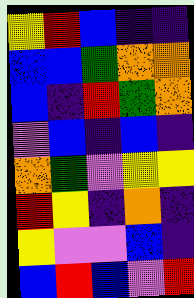[["yellow", "red", "blue", "indigo", "indigo"], ["blue", "blue", "green", "orange", "orange"], ["blue", "indigo", "red", "green", "orange"], ["violet", "blue", "indigo", "blue", "indigo"], ["orange", "green", "violet", "yellow", "yellow"], ["red", "yellow", "indigo", "orange", "indigo"], ["yellow", "violet", "violet", "blue", "indigo"], ["blue", "red", "blue", "violet", "red"]]